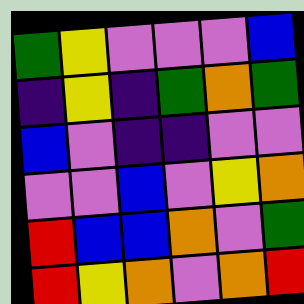[["green", "yellow", "violet", "violet", "violet", "blue"], ["indigo", "yellow", "indigo", "green", "orange", "green"], ["blue", "violet", "indigo", "indigo", "violet", "violet"], ["violet", "violet", "blue", "violet", "yellow", "orange"], ["red", "blue", "blue", "orange", "violet", "green"], ["red", "yellow", "orange", "violet", "orange", "red"]]